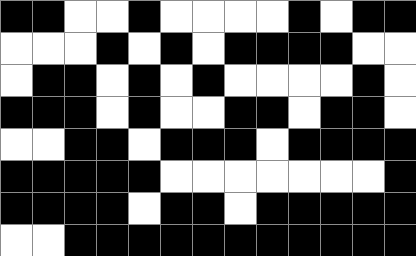[["black", "black", "white", "white", "black", "white", "white", "white", "white", "black", "white", "black", "black"], ["white", "white", "white", "black", "white", "black", "white", "black", "black", "black", "black", "white", "white"], ["white", "black", "black", "white", "black", "white", "black", "white", "white", "white", "white", "black", "white"], ["black", "black", "black", "white", "black", "white", "white", "black", "black", "white", "black", "black", "white"], ["white", "white", "black", "black", "white", "black", "black", "black", "white", "black", "black", "black", "black"], ["black", "black", "black", "black", "black", "white", "white", "white", "white", "white", "white", "white", "black"], ["black", "black", "black", "black", "white", "black", "black", "white", "black", "black", "black", "black", "black"], ["white", "white", "black", "black", "black", "black", "black", "black", "black", "black", "black", "black", "black"]]